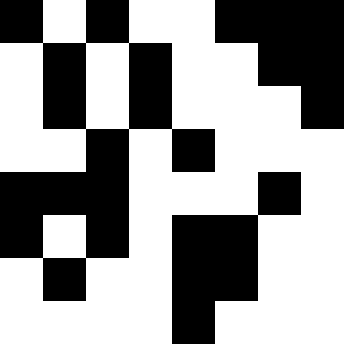[["black", "white", "black", "white", "white", "black", "black", "black"], ["white", "black", "white", "black", "white", "white", "black", "black"], ["white", "black", "white", "black", "white", "white", "white", "black"], ["white", "white", "black", "white", "black", "white", "white", "white"], ["black", "black", "black", "white", "white", "white", "black", "white"], ["black", "white", "black", "white", "black", "black", "white", "white"], ["white", "black", "white", "white", "black", "black", "white", "white"], ["white", "white", "white", "white", "black", "white", "white", "white"]]